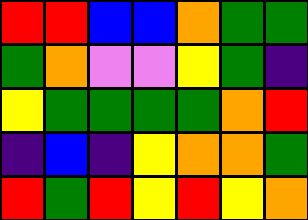[["red", "red", "blue", "blue", "orange", "green", "green"], ["green", "orange", "violet", "violet", "yellow", "green", "indigo"], ["yellow", "green", "green", "green", "green", "orange", "red"], ["indigo", "blue", "indigo", "yellow", "orange", "orange", "green"], ["red", "green", "red", "yellow", "red", "yellow", "orange"]]